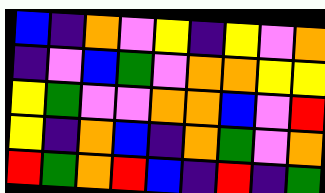[["blue", "indigo", "orange", "violet", "yellow", "indigo", "yellow", "violet", "orange"], ["indigo", "violet", "blue", "green", "violet", "orange", "orange", "yellow", "yellow"], ["yellow", "green", "violet", "violet", "orange", "orange", "blue", "violet", "red"], ["yellow", "indigo", "orange", "blue", "indigo", "orange", "green", "violet", "orange"], ["red", "green", "orange", "red", "blue", "indigo", "red", "indigo", "green"]]